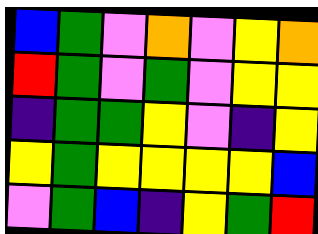[["blue", "green", "violet", "orange", "violet", "yellow", "orange"], ["red", "green", "violet", "green", "violet", "yellow", "yellow"], ["indigo", "green", "green", "yellow", "violet", "indigo", "yellow"], ["yellow", "green", "yellow", "yellow", "yellow", "yellow", "blue"], ["violet", "green", "blue", "indigo", "yellow", "green", "red"]]